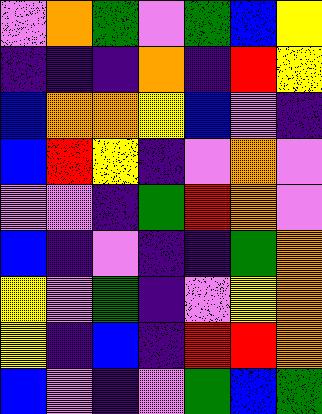[["violet", "orange", "green", "violet", "green", "blue", "yellow"], ["indigo", "indigo", "indigo", "orange", "indigo", "red", "yellow"], ["blue", "orange", "orange", "yellow", "blue", "violet", "indigo"], ["blue", "red", "yellow", "indigo", "violet", "orange", "violet"], ["violet", "violet", "indigo", "green", "red", "orange", "violet"], ["blue", "indigo", "violet", "indigo", "indigo", "green", "orange"], ["yellow", "violet", "green", "indigo", "violet", "yellow", "orange"], ["yellow", "indigo", "blue", "indigo", "red", "red", "orange"], ["blue", "violet", "indigo", "violet", "green", "blue", "green"]]